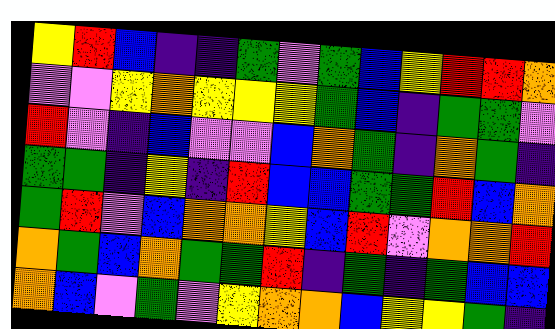[["yellow", "red", "blue", "indigo", "indigo", "green", "violet", "green", "blue", "yellow", "red", "red", "orange"], ["violet", "violet", "yellow", "orange", "yellow", "yellow", "yellow", "green", "blue", "indigo", "green", "green", "violet"], ["red", "violet", "indigo", "blue", "violet", "violet", "blue", "orange", "green", "indigo", "orange", "green", "indigo"], ["green", "green", "indigo", "yellow", "indigo", "red", "blue", "blue", "green", "green", "red", "blue", "orange"], ["green", "red", "violet", "blue", "orange", "orange", "yellow", "blue", "red", "violet", "orange", "orange", "red"], ["orange", "green", "blue", "orange", "green", "green", "red", "indigo", "green", "indigo", "green", "blue", "blue"], ["orange", "blue", "violet", "green", "violet", "yellow", "orange", "orange", "blue", "yellow", "yellow", "green", "indigo"]]